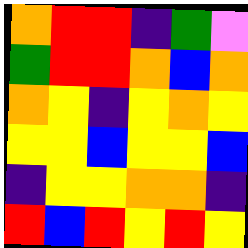[["orange", "red", "red", "indigo", "green", "violet"], ["green", "red", "red", "orange", "blue", "orange"], ["orange", "yellow", "indigo", "yellow", "orange", "yellow"], ["yellow", "yellow", "blue", "yellow", "yellow", "blue"], ["indigo", "yellow", "yellow", "orange", "orange", "indigo"], ["red", "blue", "red", "yellow", "red", "yellow"]]